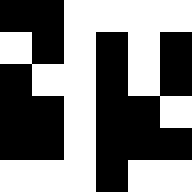[["black", "black", "white", "white", "white", "white"], ["white", "black", "white", "black", "white", "black"], ["black", "white", "white", "black", "white", "black"], ["black", "black", "white", "black", "black", "white"], ["black", "black", "white", "black", "black", "black"], ["white", "white", "white", "black", "white", "white"]]